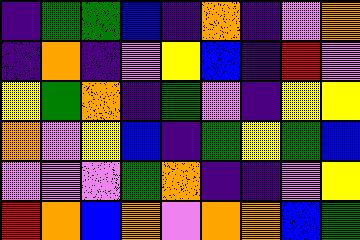[["indigo", "green", "green", "blue", "indigo", "orange", "indigo", "violet", "orange"], ["indigo", "orange", "indigo", "violet", "yellow", "blue", "indigo", "red", "violet"], ["yellow", "green", "orange", "indigo", "green", "violet", "indigo", "yellow", "yellow"], ["orange", "violet", "yellow", "blue", "indigo", "green", "yellow", "green", "blue"], ["violet", "violet", "violet", "green", "orange", "indigo", "indigo", "violet", "yellow"], ["red", "orange", "blue", "orange", "violet", "orange", "orange", "blue", "green"]]